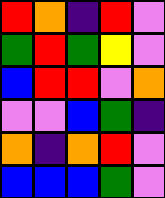[["red", "orange", "indigo", "red", "violet"], ["green", "red", "green", "yellow", "violet"], ["blue", "red", "red", "violet", "orange"], ["violet", "violet", "blue", "green", "indigo"], ["orange", "indigo", "orange", "red", "violet"], ["blue", "blue", "blue", "green", "violet"]]